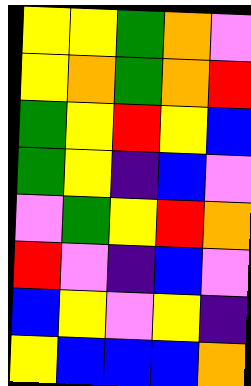[["yellow", "yellow", "green", "orange", "violet"], ["yellow", "orange", "green", "orange", "red"], ["green", "yellow", "red", "yellow", "blue"], ["green", "yellow", "indigo", "blue", "violet"], ["violet", "green", "yellow", "red", "orange"], ["red", "violet", "indigo", "blue", "violet"], ["blue", "yellow", "violet", "yellow", "indigo"], ["yellow", "blue", "blue", "blue", "orange"]]